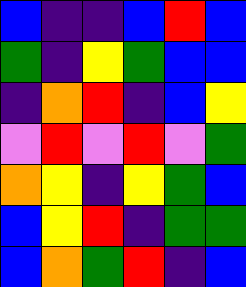[["blue", "indigo", "indigo", "blue", "red", "blue"], ["green", "indigo", "yellow", "green", "blue", "blue"], ["indigo", "orange", "red", "indigo", "blue", "yellow"], ["violet", "red", "violet", "red", "violet", "green"], ["orange", "yellow", "indigo", "yellow", "green", "blue"], ["blue", "yellow", "red", "indigo", "green", "green"], ["blue", "orange", "green", "red", "indigo", "blue"]]